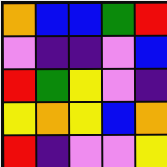[["orange", "blue", "blue", "green", "red"], ["violet", "indigo", "indigo", "violet", "blue"], ["red", "green", "yellow", "violet", "indigo"], ["yellow", "orange", "yellow", "blue", "orange"], ["red", "indigo", "violet", "violet", "yellow"]]